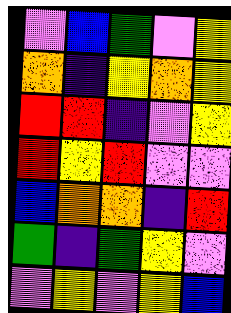[["violet", "blue", "green", "violet", "yellow"], ["orange", "indigo", "yellow", "orange", "yellow"], ["red", "red", "indigo", "violet", "yellow"], ["red", "yellow", "red", "violet", "violet"], ["blue", "orange", "orange", "indigo", "red"], ["green", "indigo", "green", "yellow", "violet"], ["violet", "yellow", "violet", "yellow", "blue"]]